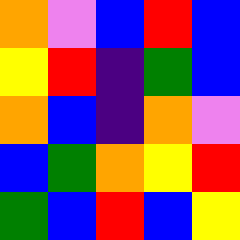[["orange", "violet", "blue", "red", "blue"], ["yellow", "red", "indigo", "green", "blue"], ["orange", "blue", "indigo", "orange", "violet"], ["blue", "green", "orange", "yellow", "red"], ["green", "blue", "red", "blue", "yellow"]]